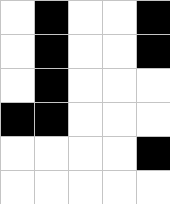[["white", "black", "white", "white", "black"], ["white", "black", "white", "white", "black"], ["white", "black", "white", "white", "white"], ["black", "black", "white", "white", "white"], ["white", "white", "white", "white", "black"], ["white", "white", "white", "white", "white"]]